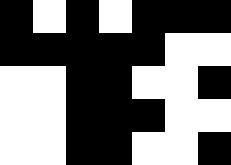[["black", "white", "black", "white", "black", "black", "black"], ["black", "black", "black", "black", "black", "white", "white"], ["white", "white", "black", "black", "white", "white", "black"], ["white", "white", "black", "black", "black", "white", "white"], ["white", "white", "black", "black", "white", "white", "black"]]